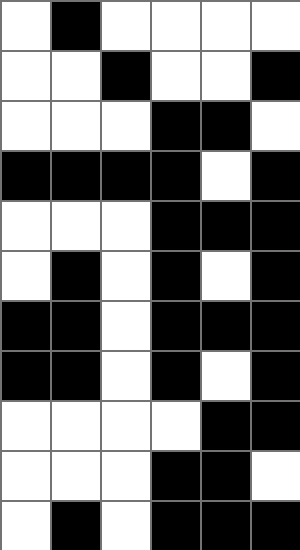[["white", "black", "white", "white", "white", "white"], ["white", "white", "black", "white", "white", "black"], ["white", "white", "white", "black", "black", "white"], ["black", "black", "black", "black", "white", "black"], ["white", "white", "white", "black", "black", "black"], ["white", "black", "white", "black", "white", "black"], ["black", "black", "white", "black", "black", "black"], ["black", "black", "white", "black", "white", "black"], ["white", "white", "white", "white", "black", "black"], ["white", "white", "white", "black", "black", "white"], ["white", "black", "white", "black", "black", "black"]]